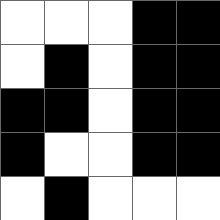[["white", "white", "white", "black", "black"], ["white", "black", "white", "black", "black"], ["black", "black", "white", "black", "black"], ["black", "white", "white", "black", "black"], ["white", "black", "white", "white", "white"]]